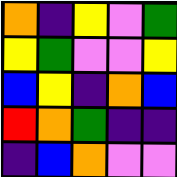[["orange", "indigo", "yellow", "violet", "green"], ["yellow", "green", "violet", "violet", "yellow"], ["blue", "yellow", "indigo", "orange", "blue"], ["red", "orange", "green", "indigo", "indigo"], ["indigo", "blue", "orange", "violet", "violet"]]